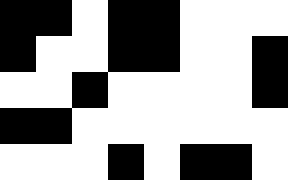[["black", "black", "white", "black", "black", "white", "white", "white"], ["black", "white", "white", "black", "black", "white", "white", "black"], ["white", "white", "black", "white", "white", "white", "white", "black"], ["black", "black", "white", "white", "white", "white", "white", "white"], ["white", "white", "white", "black", "white", "black", "black", "white"]]